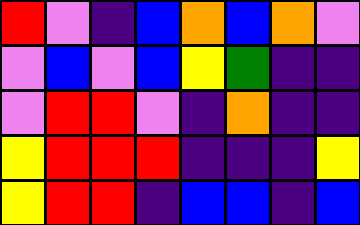[["red", "violet", "indigo", "blue", "orange", "blue", "orange", "violet"], ["violet", "blue", "violet", "blue", "yellow", "green", "indigo", "indigo"], ["violet", "red", "red", "violet", "indigo", "orange", "indigo", "indigo"], ["yellow", "red", "red", "red", "indigo", "indigo", "indigo", "yellow"], ["yellow", "red", "red", "indigo", "blue", "blue", "indigo", "blue"]]